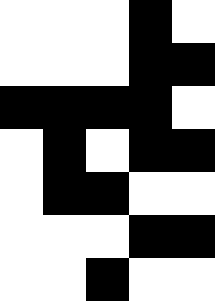[["white", "white", "white", "black", "white"], ["white", "white", "white", "black", "black"], ["black", "black", "black", "black", "white"], ["white", "black", "white", "black", "black"], ["white", "black", "black", "white", "white"], ["white", "white", "white", "black", "black"], ["white", "white", "black", "white", "white"]]